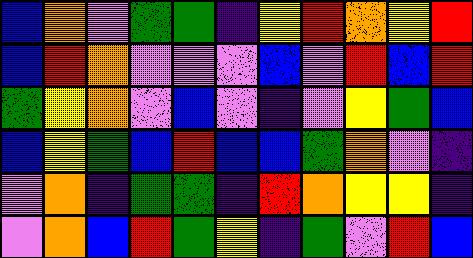[["blue", "orange", "violet", "green", "green", "indigo", "yellow", "red", "orange", "yellow", "red"], ["blue", "red", "orange", "violet", "violet", "violet", "blue", "violet", "red", "blue", "red"], ["green", "yellow", "orange", "violet", "blue", "violet", "indigo", "violet", "yellow", "green", "blue"], ["blue", "yellow", "green", "blue", "red", "blue", "blue", "green", "orange", "violet", "indigo"], ["violet", "orange", "indigo", "green", "green", "indigo", "red", "orange", "yellow", "yellow", "indigo"], ["violet", "orange", "blue", "red", "green", "yellow", "indigo", "green", "violet", "red", "blue"]]